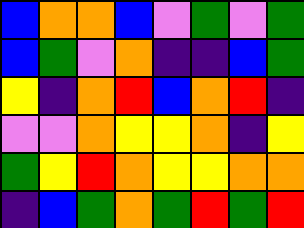[["blue", "orange", "orange", "blue", "violet", "green", "violet", "green"], ["blue", "green", "violet", "orange", "indigo", "indigo", "blue", "green"], ["yellow", "indigo", "orange", "red", "blue", "orange", "red", "indigo"], ["violet", "violet", "orange", "yellow", "yellow", "orange", "indigo", "yellow"], ["green", "yellow", "red", "orange", "yellow", "yellow", "orange", "orange"], ["indigo", "blue", "green", "orange", "green", "red", "green", "red"]]